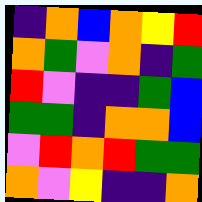[["indigo", "orange", "blue", "orange", "yellow", "red"], ["orange", "green", "violet", "orange", "indigo", "green"], ["red", "violet", "indigo", "indigo", "green", "blue"], ["green", "green", "indigo", "orange", "orange", "blue"], ["violet", "red", "orange", "red", "green", "green"], ["orange", "violet", "yellow", "indigo", "indigo", "orange"]]